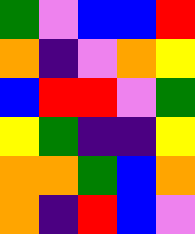[["green", "violet", "blue", "blue", "red"], ["orange", "indigo", "violet", "orange", "yellow"], ["blue", "red", "red", "violet", "green"], ["yellow", "green", "indigo", "indigo", "yellow"], ["orange", "orange", "green", "blue", "orange"], ["orange", "indigo", "red", "blue", "violet"]]